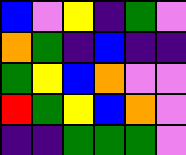[["blue", "violet", "yellow", "indigo", "green", "violet"], ["orange", "green", "indigo", "blue", "indigo", "indigo"], ["green", "yellow", "blue", "orange", "violet", "violet"], ["red", "green", "yellow", "blue", "orange", "violet"], ["indigo", "indigo", "green", "green", "green", "violet"]]